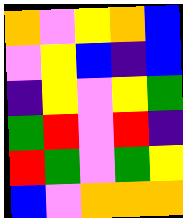[["orange", "violet", "yellow", "orange", "blue"], ["violet", "yellow", "blue", "indigo", "blue"], ["indigo", "yellow", "violet", "yellow", "green"], ["green", "red", "violet", "red", "indigo"], ["red", "green", "violet", "green", "yellow"], ["blue", "violet", "orange", "orange", "orange"]]